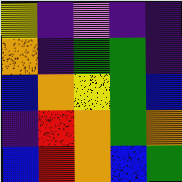[["yellow", "indigo", "violet", "indigo", "indigo"], ["orange", "indigo", "green", "green", "indigo"], ["blue", "orange", "yellow", "green", "blue"], ["indigo", "red", "orange", "green", "orange"], ["blue", "red", "orange", "blue", "green"]]